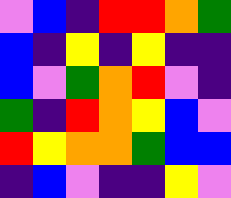[["violet", "blue", "indigo", "red", "red", "orange", "green"], ["blue", "indigo", "yellow", "indigo", "yellow", "indigo", "indigo"], ["blue", "violet", "green", "orange", "red", "violet", "indigo"], ["green", "indigo", "red", "orange", "yellow", "blue", "violet"], ["red", "yellow", "orange", "orange", "green", "blue", "blue"], ["indigo", "blue", "violet", "indigo", "indigo", "yellow", "violet"]]